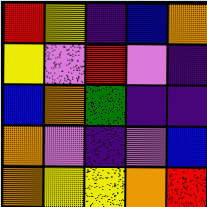[["red", "yellow", "indigo", "blue", "orange"], ["yellow", "violet", "red", "violet", "indigo"], ["blue", "orange", "green", "indigo", "indigo"], ["orange", "violet", "indigo", "violet", "blue"], ["orange", "yellow", "yellow", "orange", "red"]]